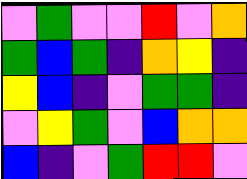[["violet", "green", "violet", "violet", "red", "violet", "orange"], ["green", "blue", "green", "indigo", "orange", "yellow", "indigo"], ["yellow", "blue", "indigo", "violet", "green", "green", "indigo"], ["violet", "yellow", "green", "violet", "blue", "orange", "orange"], ["blue", "indigo", "violet", "green", "red", "red", "violet"]]